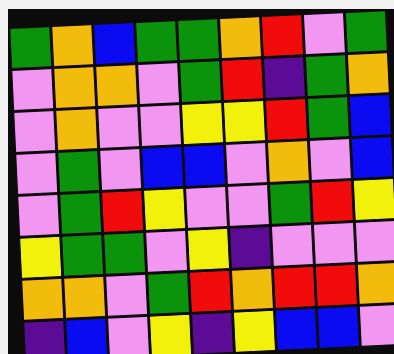[["green", "orange", "blue", "green", "green", "orange", "red", "violet", "green"], ["violet", "orange", "orange", "violet", "green", "red", "indigo", "green", "orange"], ["violet", "orange", "violet", "violet", "yellow", "yellow", "red", "green", "blue"], ["violet", "green", "violet", "blue", "blue", "violet", "orange", "violet", "blue"], ["violet", "green", "red", "yellow", "violet", "violet", "green", "red", "yellow"], ["yellow", "green", "green", "violet", "yellow", "indigo", "violet", "violet", "violet"], ["orange", "orange", "violet", "green", "red", "orange", "red", "red", "orange"], ["indigo", "blue", "violet", "yellow", "indigo", "yellow", "blue", "blue", "violet"]]